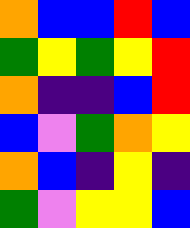[["orange", "blue", "blue", "red", "blue"], ["green", "yellow", "green", "yellow", "red"], ["orange", "indigo", "indigo", "blue", "red"], ["blue", "violet", "green", "orange", "yellow"], ["orange", "blue", "indigo", "yellow", "indigo"], ["green", "violet", "yellow", "yellow", "blue"]]